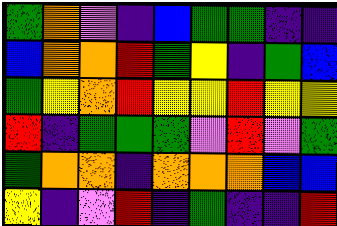[["green", "orange", "violet", "indigo", "blue", "green", "green", "indigo", "indigo"], ["blue", "orange", "orange", "red", "green", "yellow", "indigo", "green", "blue"], ["green", "yellow", "orange", "red", "yellow", "yellow", "red", "yellow", "yellow"], ["red", "indigo", "green", "green", "green", "violet", "red", "violet", "green"], ["green", "orange", "orange", "indigo", "orange", "orange", "orange", "blue", "blue"], ["yellow", "indigo", "violet", "red", "indigo", "green", "indigo", "indigo", "red"]]